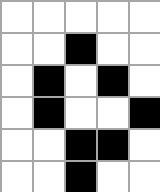[["white", "white", "white", "white", "white"], ["white", "white", "black", "white", "white"], ["white", "black", "white", "black", "white"], ["white", "black", "white", "white", "black"], ["white", "white", "black", "black", "white"], ["white", "white", "black", "white", "white"]]